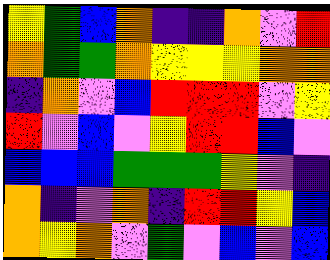[["yellow", "green", "blue", "orange", "indigo", "indigo", "orange", "violet", "red"], ["orange", "green", "green", "orange", "yellow", "yellow", "yellow", "orange", "orange"], ["indigo", "orange", "violet", "blue", "red", "red", "red", "violet", "yellow"], ["red", "violet", "blue", "violet", "yellow", "red", "red", "blue", "violet"], ["blue", "blue", "blue", "green", "green", "green", "yellow", "violet", "indigo"], ["orange", "indigo", "violet", "orange", "indigo", "red", "red", "yellow", "blue"], ["orange", "yellow", "orange", "violet", "green", "violet", "blue", "violet", "blue"]]